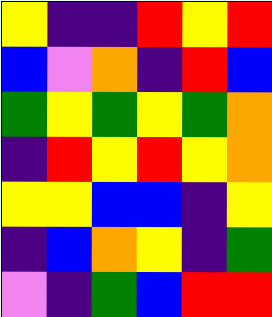[["yellow", "indigo", "indigo", "red", "yellow", "red"], ["blue", "violet", "orange", "indigo", "red", "blue"], ["green", "yellow", "green", "yellow", "green", "orange"], ["indigo", "red", "yellow", "red", "yellow", "orange"], ["yellow", "yellow", "blue", "blue", "indigo", "yellow"], ["indigo", "blue", "orange", "yellow", "indigo", "green"], ["violet", "indigo", "green", "blue", "red", "red"]]